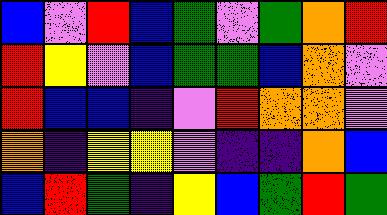[["blue", "violet", "red", "blue", "green", "violet", "green", "orange", "red"], ["red", "yellow", "violet", "blue", "green", "green", "blue", "orange", "violet"], ["red", "blue", "blue", "indigo", "violet", "red", "orange", "orange", "violet"], ["orange", "indigo", "yellow", "yellow", "violet", "indigo", "indigo", "orange", "blue"], ["blue", "red", "green", "indigo", "yellow", "blue", "green", "red", "green"]]